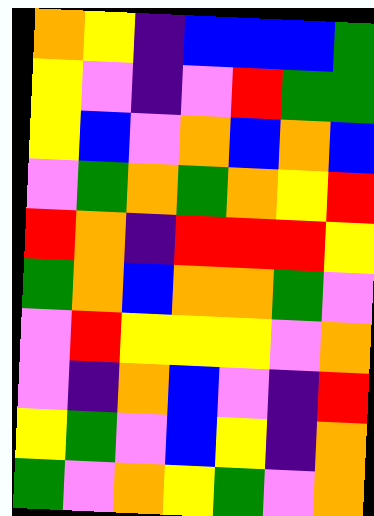[["orange", "yellow", "indigo", "blue", "blue", "blue", "green"], ["yellow", "violet", "indigo", "violet", "red", "green", "green"], ["yellow", "blue", "violet", "orange", "blue", "orange", "blue"], ["violet", "green", "orange", "green", "orange", "yellow", "red"], ["red", "orange", "indigo", "red", "red", "red", "yellow"], ["green", "orange", "blue", "orange", "orange", "green", "violet"], ["violet", "red", "yellow", "yellow", "yellow", "violet", "orange"], ["violet", "indigo", "orange", "blue", "violet", "indigo", "red"], ["yellow", "green", "violet", "blue", "yellow", "indigo", "orange"], ["green", "violet", "orange", "yellow", "green", "violet", "orange"]]